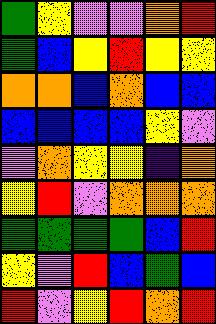[["green", "yellow", "violet", "violet", "orange", "red"], ["green", "blue", "yellow", "red", "yellow", "yellow"], ["orange", "orange", "blue", "orange", "blue", "blue"], ["blue", "blue", "blue", "blue", "yellow", "violet"], ["violet", "orange", "yellow", "yellow", "indigo", "orange"], ["yellow", "red", "violet", "orange", "orange", "orange"], ["green", "green", "green", "green", "blue", "red"], ["yellow", "violet", "red", "blue", "green", "blue"], ["red", "violet", "yellow", "red", "orange", "red"]]